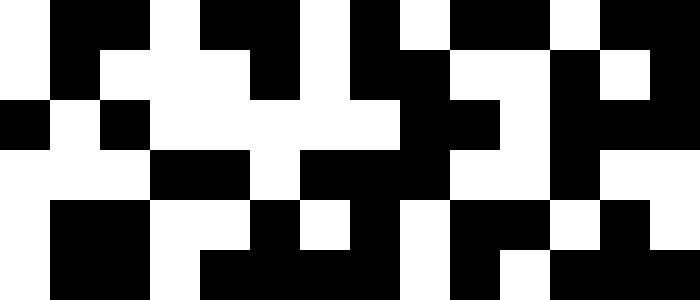[["white", "black", "black", "white", "black", "black", "white", "black", "white", "black", "black", "white", "black", "black"], ["white", "black", "white", "white", "white", "black", "white", "black", "black", "white", "white", "black", "white", "black"], ["black", "white", "black", "white", "white", "white", "white", "white", "black", "black", "white", "black", "black", "black"], ["white", "white", "white", "black", "black", "white", "black", "black", "black", "white", "white", "black", "white", "white"], ["white", "black", "black", "white", "white", "black", "white", "black", "white", "black", "black", "white", "black", "white"], ["white", "black", "black", "white", "black", "black", "black", "black", "white", "black", "white", "black", "black", "black"]]